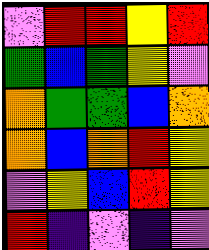[["violet", "red", "red", "yellow", "red"], ["green", "blue", "green", "yellow", "violet"], ["orange", "green", "green", "blue", "orange"], ["orange", "blue", "orange", "red", "yellow"], ["violet", "yellow", "blue", "red", "yellow"], ["red", "indigo", "violet", "indigo", "violet"]]